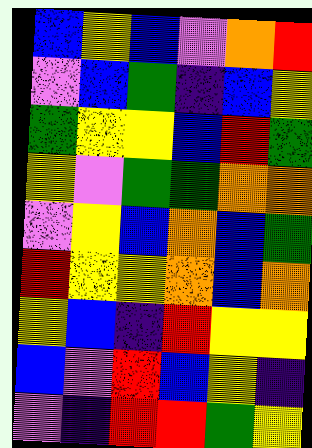[["blue", "yellow", "blue", "violet", "orange", "red"], ["violet", "blue", "green", "indigo", "blue", "yellow"], ["green", "yellow", "yellow", "blue", "red", "green"], ["yellow", "violet", "green", "green", "orange", "orange"], ["violet", "yellow", "blue", "orange", "blue", "green"], ["red", "yellow", "yellow", "orange", "blue", "orange"], ["yellow", "blue", "indigo", "red", "yellow", "yellow"], ["blue", "violet", "red", "blue", "yellow", "indigo"], ["violet", "indigo", "red", "red", "green", "yellow"]]